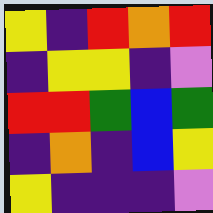[["yellow", "indigo", "red", "orange", "red"], ["indigo", "yellow", "yellow", "indigo", "violet"], ["red", "red", "green", "blue", "green"], ["indigo", "orange", "indigo", "blue", "yellow"], ["yellow", "indigo", "indigo", "indigo", "violet"]]